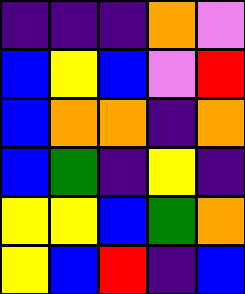[["indigo", "indigo", "indigo", "orange", "violet"], ["blue", "yellow", "blue", "violet", "red"], ["blue", "orange", "orange", "indigo", "orange"], ["blue", "green", "indigo", "yellow", "indigo"], ["yellow", "yellow", "blue", "green", "orange"], ["yellow", "blue", "red", "indigo", "blue"]]